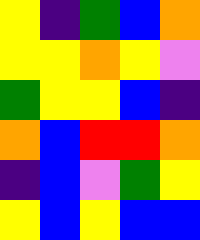[["yellow", "indigo", "green", "blue", "orange"], ["yellow", "yellow", "orange", "yellow", "violet"], ["green", "yellow", "yellow", "blue", "indigo"], ["orange", "blue", "red", "red", "orange"], ["indigo", "blue", "violet", "green", "yellow"], ["yellow", "blue", "yellow", "blue", "blue"]]